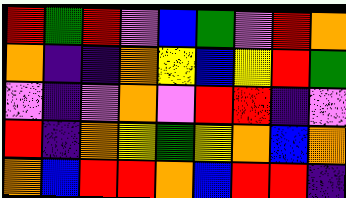[["red", "green", "red", "violet", "blue", "green", "violet", "red", "orange"], ["orange", "indigo", "indigo", "orange", "yellow", "blue", "yellow", "red", "green"], ["violet", "indigo", "violet", "orange", "violet", "red", "red", "indigo", "violet"], ["red", "indigo", "orange", "yellow", "green", "yellow", "orange", "blue", "orange"], ["orange", "blue", "red", "red", "orange", "blue", "red", "red", "indigo"]]